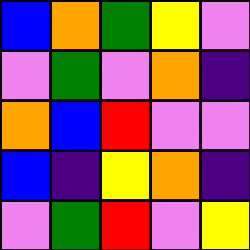[["blue", "orange", "green", "yellow", "violet"], ["violet", "green", "violet", "orange", "indigo"], ["orange", "blue", "red", "violet", "violet"], ["blue", "indigo", "yellow", "orange", "indigo"], ["violet", "green", "red", "violet", "yellow"]]